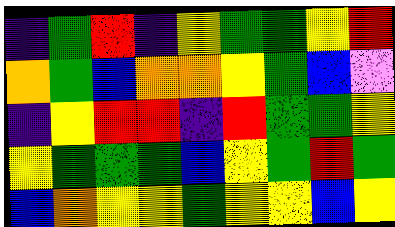[["indigo", "green", "red", "indigo", "yellow", "green", "green", "yellow", "red"], ["orange", "green", "blue", "orange", "orange", "yellow", "green", "blue", "violet"], ["indigo", "yellow", "red", "red", "indigo", "red", "green", "green", "yellow"], ["yellow", "green", "green", "green", "blue", "yellow", "green", "red", "green"], ["blue", "orange", "yellow", "yellow", "green", "yellow", "yellow", "blue", "yellow"]]